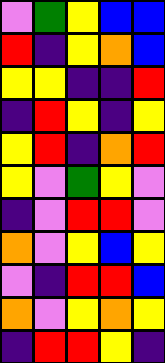[["violet", "green", "yellow", "blue", "blue"], ["red", "indigo", "yellow", "orange", "blue"], ["yellow", "yellow", "indigo", "indigo", "red"], ["indigo", "red", "yellow", "indigo", "yellow"], ["yellow", "red", "indigo", "orange", "red"], ["yellow", "violet", "green", "yellow", "violet"], ["indigo", "violet", "red", "red", "violet"], ["orange", "violet", "yellow", "blue", "yellow"], ["violet", "indigo", "red", "red", "blue"], ["orange", "violet", "yellow", "orange", "yellow"], ["indigo", "red", "red", "yellow", "indigo"]]